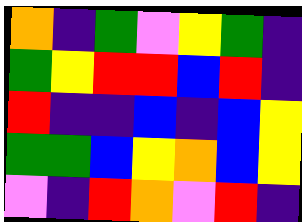[["orange", "indigo", "green", "violet", "yellow", "green", "indigo"], ["green", "yellow", "red", "red", "blue", "red", "indigo"], ["red", "indigo", "indigo", "blue", "indigo", "blue", "yellow"], ["green", "green", "blue", "yellow", "orange", "blue", "yellow"], ["violet", "indigo", "red", "orange", "violet", "red", "indigo"]]